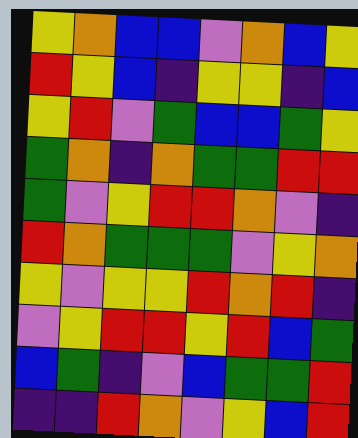[["yellow", "orange", "blue", "blue", "violet", "orange", "blue", "yellow"], ["red", "yellow", "blue", "indigo", "yellow", "yellow", "indigo", "blue"], ["yellow", "red", "violet", "green", "blue", "blue", "green", "yellow"], ["green", "orange", "indigo", "orange", "green", "green", "red", "red"], ["green", "violet", "yellow", "red", "red", "orange", "violet", "indigo"], ["red", "orange", "green", "green", "green", "violet", "yellow", "orange"], ["yellow", "violet", "yellow", "yellow", "red", "orange", "red", "indigo"], ["violet", "yellow", "red", "red", "yellow", "red", "blue", "green"], ["blue", "green", "indigo", "violet", "blue", "green", "green", "red"], ["indigo", "indigo", "red", "orange", "violet", "yellow", "blue", "red"]]